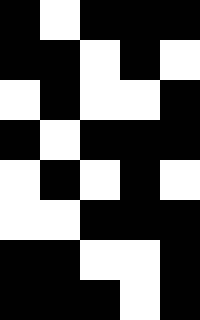[["black", "white", "black", "black", "black"], ["black", "black", "white", "black", "white"], ["white", "black", "white", "white", "black"], ["black", "white", "black", "black", "black"], ["white", "black", "white", "black", "white"], ["white", "white", "black", "black", "black"], ["black", "black", "white", "white", "black"], ["black", "black", "black", "white", "black"]]